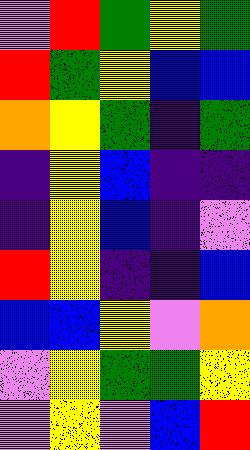[["violet", "red", "green", "yellow", "green"], ["red", "green", "yellow", "blue", "blue"], ["orange", "yellow", "green", "indigo", "green"], ["indigo", "yellow", "blue", "indigo", "indigo"], ["indigo", "yellow", "blue", "indigo", "violet"], ["red", "yellow", "indigo", "indigo", "blue"], ["blue", "blue", "yellow", "violet", "orange"], ["violet", "yellow", "green", "green", "yellow"], ["violet", "yellow", "violet", "blue", "red"]]